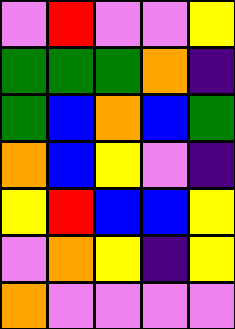[["violet", "red", "violet", "violet", "yellow"], ["green", "green", "green", "orange", "indigo"], ["green", "blue", "orange", "blue", "green"], ["orange", "blue", "yellow", "violet", "indigo"], ["yellow", "red", "blue", "blue", "yellow"], ["violet", "orange", "yellow", "indigo", "yellow"], ["orange", "violet", "violet", "violet", "violet"]]